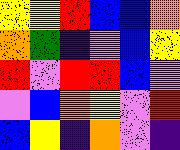[["yellow", "yellow", "red", "blue", "blue", "orange"], ["orange", "green", "indigo", "violet", "blue", "yellow"], ["red", "violet", "red", "red", "blue", "violet"], ["violet", "blue", "orange", "yellow", "violet", "red"], ["blue", "yellow", "indigo", "orange", "violet", "indigo"]]